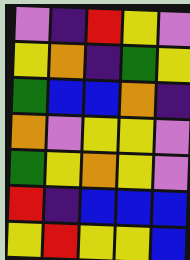[["violet", "indigo", "red", "yellow", "violet"], ["yellow", "orange", "indigo", "green", "yellow"], ["green", "blue", "blue", "orange", "indigo"], ["orange", "violet", "yellow", "yellow", "violet"], ["green", "yellow", "orange", "yellow", "violet"], ["red", "indigo", "blue", "blue", "blue"], ["yellow", "red", "yellow", "yellow", "blue"]]